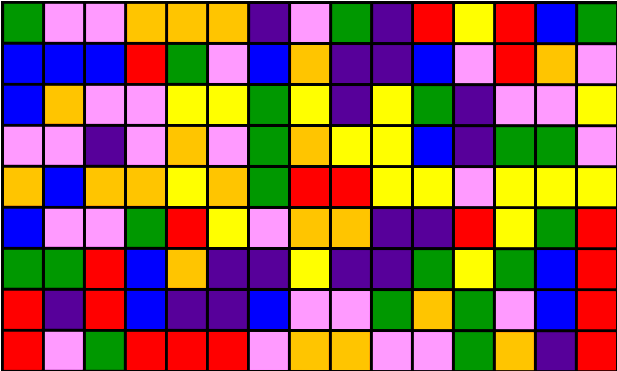[["green", "violet", "violet", "orange", "orange", "orange", "indigo", "violet", "green", "indigo", "red", "yellow", "red", "blue", "green"], ["blue", "blue", "blue", "red", "green", "violet", "blue", "orange", "indigo", "indigo", "blue", "violet", "red", "orange", "violet"], ["blue", "orange", "violet", "violet", "yellow", "yellow", "green", "yellow", "indigo", "yellow", "green", "indigo", "violet", "violet", "yellow"], ["violet", "violet", "indigo", "violet", "orange", "violet", "green", "orange", "yellow", "yellow", "blue", "indigo", "green", "green", "violet"], ["orange", "blue", "orange", "orange", "yellow", "orange", "green", "red", "red", "yellow", "yellow", "violet", "yellow", "yellow", "yellow"], ["blue", "violet", "violet", "green", "red", "yellow", "violet", "orange", "orange", "indigo", "indigo", "red", "yellow", "green", "red"], ["green", "green", "red", "blue", "orange", "indigo", "indigo", "yellow", "indigo", "indigo", "green", "yellow", "green", "blue", "red"], ["red", "indigo", "red", "blue", "indigo", "indigo", "blue", "violet", "violet", "green", "orange", "green", "violet", "blue", "red"], ["red", "violet", "green", "red", "red", "red", "violet", "orange", "orange", "violet", "violet", "green", "orange", "indigo", "red"]]